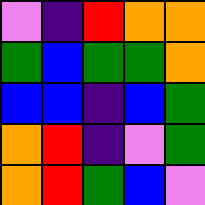[["violet", "indigo", "red", "orange", "orange"], ["green", "blue", "green", "green", "orange"], ["blue", "blue", "indigo", "blue", "green"], ["orange", "red", "indigo", "violet", "green"], ["orange", "red", "green", "blue", "violet"]]